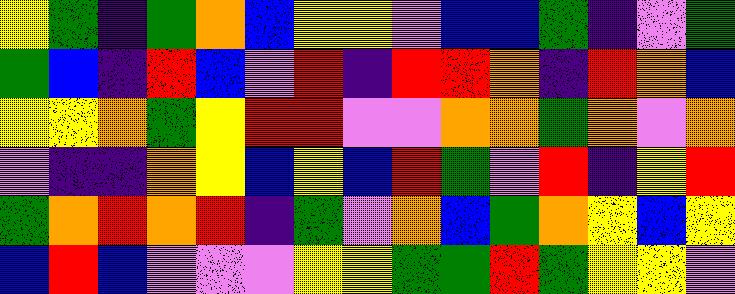[["yellow", "green", "indigo", "green", "orange", "blue", "yellow", "yellow", "violet", "blue", "blue", "green", "indigo", "violet", "green"], ["green", "blue", "indigo", "red", "blue", "violet", "red", "indigo", "red", "red", "orange", "indigo", "red", "orange", "blue"], ["yellow", "yellow", "orange", "green", "yellow", "red", "red", "violet", "violet", "orange", "orange", "green", "orange", "violet", "orange"], ["violet", "indigo", "indigo", "orange", "yellow", "blue", "yellow", "blue", "red", "green", "violet", "red", "indigo", "yellow", "red"], ["green", "orange", "red", "orange", "red", "indigo", "green", "violet", "orange", "blue", "green", "orange", "yellow", "blue", "yellow"], ["blue", "red", "blue", "violet", "violet", "violet", "yellow", "yellow", "green", "green", "red", "green", "yellow", "yellow", "violet"]]